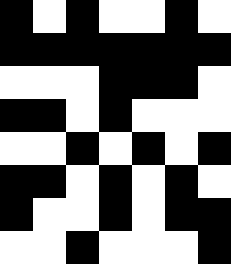[["black", "white", "black", "white", "white", "black", "white"], ["black", "black", "black", "black", "black", "black", "black"], ["white", "white", "white", "black", "black", "black", "white"], ["black", "black", "white", "black", "white", "white", "white"], ["white", "white", "black", "white", "black", "white", "black"], ["black", "black", "white", "black", "white", "black", "white"], ["black", "white", "white", "black", "white", "black", "black"], ["white", "white", "black", "white", "white", "white", "black"]]